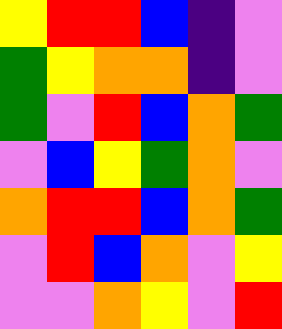[["yellow", "red", "red", "blue", "indigo", "violet"], ["green", "yellow", "orange", "orange", "indigo", "violet"], ["green", "violet", "red", "blue", "orange", "green"], ["violet", "blue", "yellow", "green", "orange", "violet"], ["orange", "red", "red", "blue", "orange", "green"], ["violet", "red", "blue", "orange", "violet", "yellow"], ["violet", "violet", "orange", "yellow", "violet", "red"]]